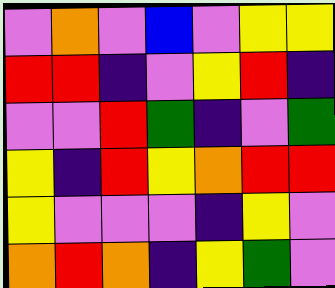[["violet", "orange", "violet", "blue", "violet", "yellow", "yellow"], ["red", "red", "indigo", "violet", "yellow", "red", "indigo"], ["violet", "violet", "red", "green", "indigo", "violet", "green"], ["yellow", "indigo", "red", "yellow", "orange", "red", "red"], ["yellow", "violet", "violet", "violet", "indigo", "yellow", "violet"], ["orange", "red", "orange", "indigo", "yellow", "green", "violet"]]